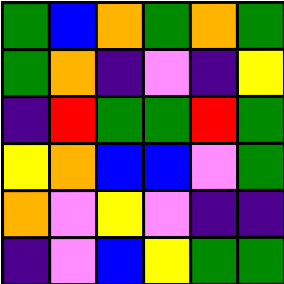[["green", "blue", "orange", "green", "orange", "green"], ["green", "orange", "indigo", "violet", "indigo", "yellow"], ["indigo", "red", "green", "green", "red", "green"], ["yellow", "orange", "blue", "blue", "violet", "green"], ["orange", "violet", "yellow", "violet", "indigo", "indigo"], ["indigo", "violet", "blue", "yellow", "green", "green"]]